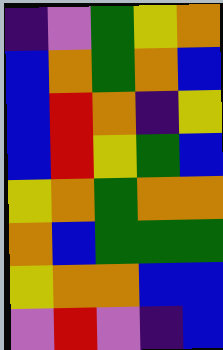[["indigo", "violet", "green", "yellow", "orange"], ["blue", "orange", "green", "orange", "blue"], ["blue", "red", "orange", "indigo", "yellow"], ["blue", "red", "yellow", "green", "blue"], ["yellow", "orange", "green", "orange", "orange"], ["orange", "blue", "green", "green", "green"], ["yellow", "orange", "orange", "blue", "blue"], ["violet", "red", "violet", "indigo", "blue"]]